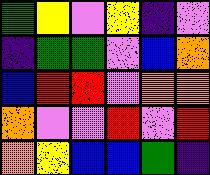[["green", "yellow", "violet", "yellow", "indigo", "violet"], ["indigo", "green", "green", "violet", "blue", "orange"], ["blue", "red", "red", "violet", "orange", "orange"], ["orange", "violet", "violet", "red", "violet", "red"], ["orange", "yellow", "blue", "blue", "green", "indigo"]]